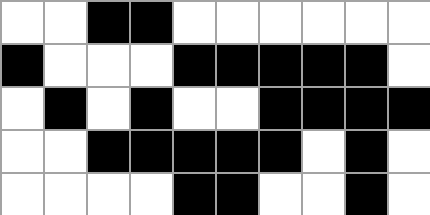[["white", "white", "black", "black", "white", "white", "white", "white", "white", "white"], ["black", "white", "white", "white", "black", "black", "black", "black", "black", "white"], ["white", "black", "white", "black", "white", "white", "black", "black", "black", "black"], ["white", "white", "black", "black", "black", "black", "black", "white", "black", "white"], ["white", "white", "white", "white", "black", "black", "white", "white", "black", "white"]]